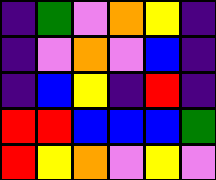[["indigo", "green", "violet", "orange", "yellow", "indigo"], ["indigo", "violet", "orange", "violet", "blue", "indigo"], ["indigo", "blue", "yellow", "indigo", "red", "indigo"], ["red", "red", "blue", "blue", "blue", "green"], ["red", "yellow", "orange", "violet", "yellow", "violet"]]